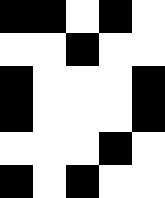[["black", "black", "white", "black", "white"], ["white", "white", "black", "white", "white"], ["black", "white", "white", "white", "black"], ["black", "white", "white", "white", "black"], ["white", "white", "white", "black", "white"], ["black", "white", "black", "white", "white"]]